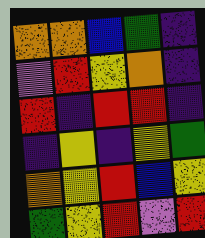[["orange", "orange", "blue", "green", "indigo"], ["violet", "red", "yellow", "orange", "indigo"], ["red", "indigo", "red", "red", "indigo"], ["indigo", "yellow", "indigo", "yellow", "green"], ["orange", "yellow", "red", "blue", "yellow"], ["green", "yellow", "red", "violet", "red"]]